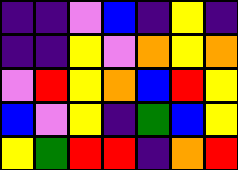[["indigo", "indigo", "violet", "blue", "indigo", "yellow", "indigo"], ["indigo", "indigo", "yellow", "violet", "orange", "yellow", "orange"], ["violet", "red", "yellow", "orange", "blue", "red", "yellow"], ["blue", "violet", "yellow", "indigo", "green", "blue", "yellow"], ["yellow", "green", "red", "red", "indigo", "orange", "red"]]